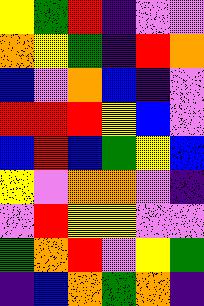[["yellow", "green", "red", "indigo", "violet", "violet"], ["orange", "yellow", "green", "indigo", "red", "orange"], ["blue", "violet", "orange", "blue", "indigo", "violet"], ["red", "red", "red", "yellow", "blue", "violet"], ["blue", "red", "blue", "green", "yellow", "blue"], ["yellow", "violet", "orange", "orange", "violet", "indigo"], ["violet", "red", "yellow", "yellow", "violet", "violet"], ["green", "orange", "red", "violet", "yellow", "green"], ["indigo", "blue", "orange", "green", "orange", "indigo"]]